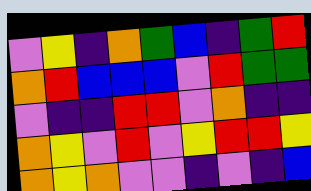[["violet", "yellow", "indigo", "orange", "green", "blue", "indigo", "green", "red"], ["orange", "red", "blue", "blue", "blue", "violet", "red", "green", "green"], ["violet", "indigo", "indigo", "red", "red", "violet", "orange", "indigo", "indigo"], ["orange", "yellow", "violet", "red", "violet", "yellow", "red", "red", "yellow"], ["orange", "yellow", "orange", "violet", "violet", "indigo", "violet", "indigo", "blue"]]